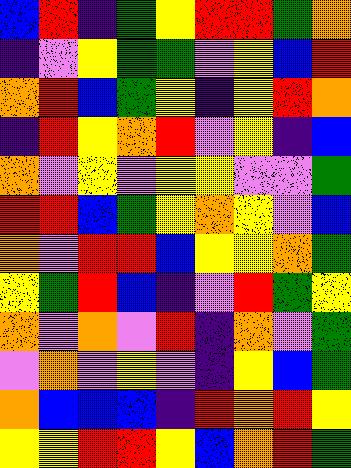[["blue", "red", "indigo", "green", "yellow", "red", "red", "green", "orange"], ["indigo", "violet", "yellow", "green", "green", "violet", "yellow", "blue", "red"], ["orange", "red", "blue", "green", "yellow", "indigo", "yellow", "red", "orange"], ["indigo", "red", "yellow", "orange", "red", "violet", "yellow", "indigo", "blue"], ["orange", "violet", "yellow", "violet", "yellow", "yellow", "violet", "violet", "green"], ["red", "red", "blue", "green", "yellow", "orange", "yellow", "violet", "blue"], ["orange", "violet", "red", "red", "blue", "yellow", "yellow", "orange", "green"], ["yellow", "green", "red", "blue", "indigo", "violet", "red", "green", "yellow"], ["orange", "violet", "orange", "violet", "red", "indigo", "orange", "violet", "green"], ["violet", "orange", "violet", "yellow", "violet", "indigo", "yellow", "blue", "green"], ["orange", "blue", "blue", "blue", "indigo", "red", "orange", "red", "yellow"], ["yellow", "yellow", "red", "red", "yellow", "blue", "orange", "red", "green"]]